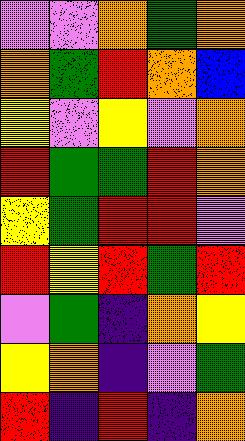[["violet", "violet", "orange", "green", "orange"], ["orange", "green", "red", "orange", "blue"], ["yellow", "violet", "yellow", "violet", "orange"], ["red", "green", "green", "red", "orange"], ["yellow", "green", "red", "red", "violet"], ["red", "yellow", "red", "green", "red"], ["violet", "green", "indigo", "orange", "yellow"], ["yellow", "orange", "indigo", "violet", "green"], ["red", "indigo", "red", "indigo", "orange"]]